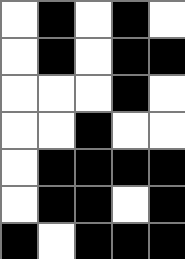[["white", "black", "white", "black", "white"], ["white", "black", "white", "black", "black"], ["white", "white", "white", "black", "white"], ["white", "white", "black", "white", "white"], ["white", "black", "black", "black", "black"], ["white", "black", "black", "white", "black"], ["black", "white", "black", "black", "black"]]